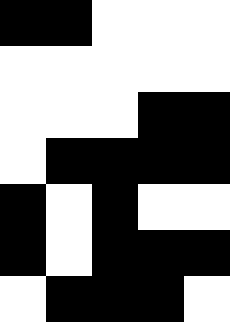[["black", "black", "white", "white", "white"], ["white", "white", "white", "white", "white"], ["white", "white", "white", "black", "black"], ["white", "black", "black", "black", "black"], ["black", "white", "black", "white", "white"], ["black", "white", "black", "black", "black"], ["white", "black", "black", "black", "white"]]